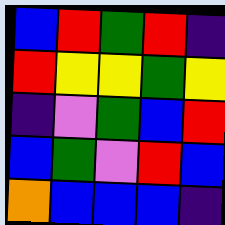[["blue", "red", "green", "red", "indigo"], ["red", "yellow", "yellow", "green", "yellow"], ["indigo", "violet", "green", "blue", "red"], ["blue", "green", "violet", "red", "blue"], ["orange", "blue", "blue", "blue", "indigo"]]